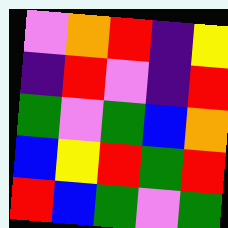[["violet", "orange", "red", "indigo", "yellow"], ["indigo", "red", "violet", "indigo", "red"], ["green", "violet", "green", "blue", "orange"], ["blue", "yellow", "red", "green", "red"], ["red", "blue", "green", "violet", "green"]]